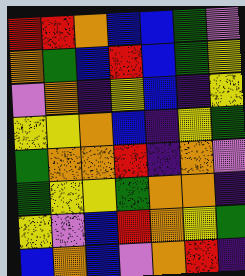[["red", "red", "orange", "blue", "blue", "green", "violet"], ["orange", "green", "blue", "red", "blue", "green", "yellow"], ["violet", "orange", "indigo", "yellow", "blue", "indigo", "yellow"], ["yellow", "yellow", "orange", "blue", "indigo", "yellow", "green"], ["green", "orange", "orange", "red", "indigo", "orange", "violet"], ["green", "yellow", "yellow", "green", "orange", "orange", "indigo"], ["yellow", "violet", "blue", "red", "orange", "yellow", "green"], ["blue", "orange", "blue", "violet", "orange", "red", "indigo"]]